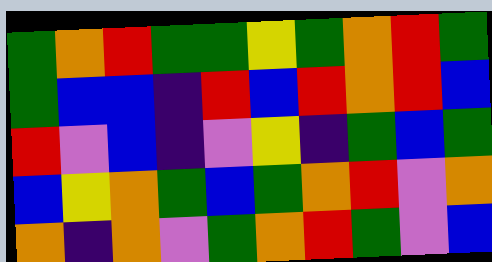[["green", "orange", "red", "green", "green", "yellow", "green", "orange", "red", "green"], ["green", "blue", "blue", "indigo", "red", "blue", "red", "orange", "red", "blue"], ["red", "violet", "blue", "indigo", "violet", "yellow", "indigo", "green", "blue", "green"], ["blue", "yellow", "orange", "green", "blue", "green", "orange", "red", "violet", "orange"], ["orange", "indigo", "orange", "violet", "green", "orange", "red", "green", "violet", "blue"]]